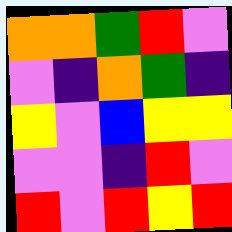[["orange", "orange", "green", "red", "violet"], ["violet", "indigo", "orange", "green", "indigo"], ["yellow", "violet", "blue", "yellow", "yellow"], ["violet", "violet", "indigo", "red", "violet"], ["red", "violet", "red", "yellow", "red"]]